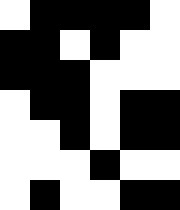[["white", "black", "black", "black", "black", "white"], ["black", "black", "white", "black", "white", "white"], ["black", "black", "black", "white", "white", "white"], ["white", "black", "black", "white", "black", "black"], ["white", "white", "black", "white", "black", "black"], ["white", "white", "white", "black", "white", "white"], ["white", "black", "white", "white", "black", "black"]]